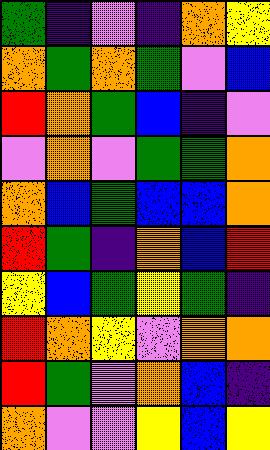[["green", "indigo", "violet", "indigo", "orange", "yellow"], ["orange", "green", "orange", "green", "violet", "blue"], ["red", "orange", "green", "blue", "indigo", "violet"], ["violet", "orange", "violet", "green", "green", "orange"], ["orange", "blue", "green", "blue", "blue", "orange"], ["red", "green", "indigo", "orange", "blue", "red"], ["yellow", "blue", "green", "yellow", "green", "indigo"], ["red", "orange", "yellow", "violet", "orange", "orange"], ["red", "green", "violet", "orange", "blue", "indigo"], ["orange", "violet", "violet", "yellow", "blue", "yellow"]]